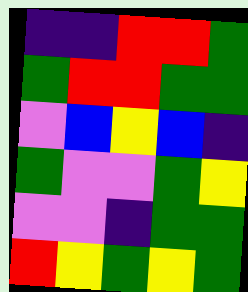[["indigo", "indigo", "red", "red", "green"], ["green", "red", "red", "green", "green"], ["violet", "blue", "yellow", "blue", "indigo"], ["green", "violet", "violet", "green", "yellow"], ["violet", "violet", "indigo", "green", "green"], ["red", "yellow", "green", "yellow", "green"]]